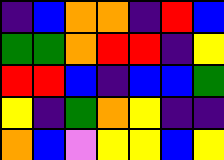[["indigo", "blue", "orange", "orange", "indigo", "red", "blue"], ["green", "green", "orange", "red", "red", "indigo", "yellow"], ["red", "red", "blue", "indigo", "blue", "blue", "green"], ["yellow", "indigo", "green", "orange", "yellow", "indigo", "indigo"], ["orange", "blue", "violet", "yellow", "yellow", "blue", "yellow"]]